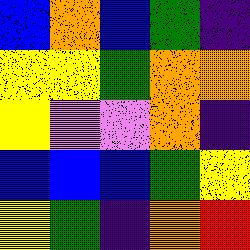[["blue", "orange", "blue", "green", "indigo"], ["yellow", "yellow", "green", "orange", "orange"], ["yellow", "violet", "violet", "orange", "indigo"], ["blue", "blue", "blue", "green", "yellow"], ["yellow", "green", "indigo", "orange", "red"]]